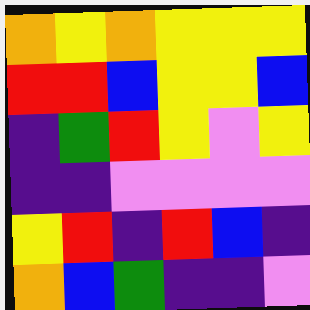[["orange", "yellow", "orange", "yellow", "yellow", "yellow"], ["red", "red", "blue", "yellow", "yellow", "blue"], ["indigo", "green", "red", "yellow", "violet", "yellow"], ["indigo", "indigo", "violet", "violet", "violet", "violet"], ["yellow", "red", "indigo", "red", "blue", "indigo"], ["orange", "blue", "green", "indigo", "indigo", "violet"]]